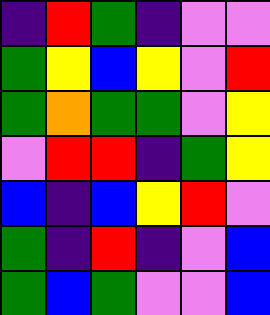[["indigo", "red", "green", "indigo", "violet", "violet"], ["green", "yellow", "blue", "yellow", "violet", "red"], ["green", "orange", "green", "green", "violet", "yellow"], ["violet", "red", "red", "indigo", "green", "yellow"], ["blue", "indigo", "blue", "yellow", "red", "violet"], ["green", "indigo", "red", "indigo", "violet", "blue"], ["green", "blue", "green", "violet", "violet", "blue"]]